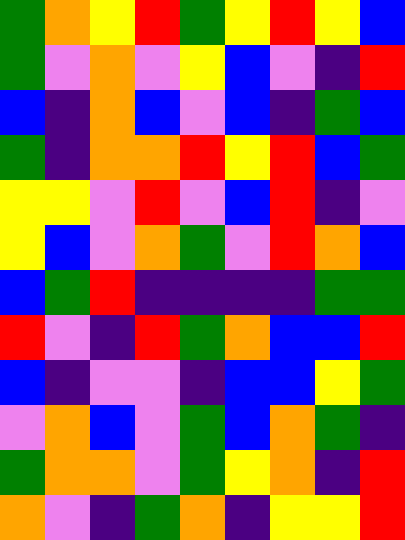[["green", "orange", "yellow", "red", "green", "yellow", "red", "yellow", "blue"], ["green", "violet", "orange", "violet", "yellow", "blue", "violet", "indigo", "red"], ["blue", "indigo", "orange", "blue", "violet", "blue", "indigo", "green", "blue"], ["green", "indigo", "orange", "orange", "red", "yellow", "red", "blue", "green"], ["yellow", "yellow", "violet", "red", "violet", "blue", "red", "indigo", "violet"], ["yellow", "blue", "violet", "orange", "green", "violet", "red", "orange", "blue"], ["blue", "green", "red", "indigo", "indigo", "indigo", "indigo", "green", "green"], ["red", "violet", "indigo", "red", "green", "orange", "blue", "blue", "red"], ["blue", "indigo", "violet", "violet", "indigo", "blue", "blue", "yellow", "green"], ["violet", "orange", "blue", "violet", "green", "blue", "orange", "green", "indigo"], ["green", "orange", "orange", "violet", "green", "yellow", "orange", "indigo", "red"], ["orange", "violet", "indigo", "green", "orange", "indigo", "yellow", "yellow", "red"]]